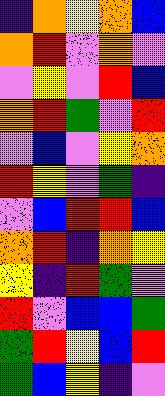[["indigo", "orange", "yellow", "orange", "blue"], ["orange", "red", "violet", "orange", "violet"], ["violet", "yellow", "violet", "red", "blue"], ["orange", "red", "green", "violet", "red"], ["violet", "blue", "violet", "yellow", "orange"], ["red", "yellow", "violet", "green", "indigo"], ["violet", "blue", "red", "red", "blue"], ["orange", "red", "indigo", "orange", "yellow"], ["yellow", "indigo", "red", "green", "violet"], ["red", "violet", "blue", "blue", "green"], ["green", "red", "yellow", "blue", "red"], ["green", "blue", "yellow", "indigo", "violet"]]